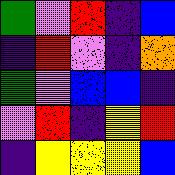[["green", "violet", "red", "indigo", "blue"], ["indigo", "red", "violet", "indigo", "orange"], ["green", "violet", "blue", "blue", "indigo"], ["violet", "red", "indigo", "yellow", "red"], ["indigo", "yellow", "yellow", "yellow", "blue"]]